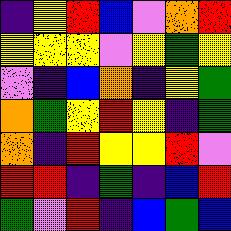[["indigo", "yellow", "red", "blue", "violet", "orange", "red"], ["yellow", "yellow", "yellow", "violet", "yellow", "green", "yellow"], ["violet", "indigo", "blue", "orange", "indigo", "yellow", "green"], ["orange", "green", "yellow", "red", "yellow", "indigo", "green"], ["orange", "indigo", "red", "yellow", "yellow", "red", "violet"], ["red", "red", "indigo", "green", "indigo", "blue", "red"], ["green", "violet", "red", "indigo", "blue", "green", "blue"]]